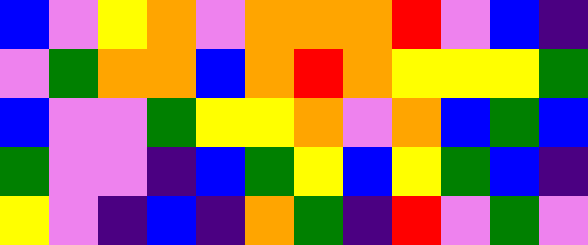[["blue", "violet", "yellow", "orange", "violet", "orange", "orange", "orange", "red", "violet", "blue", "indigo"], ["violet", "green", "orange", "orange", "blue", "orange", "red", "orange", "yellow", "yellow", "yellow", "green"], ["blue", "violet", "violet", "green", "yellow", "yellow", "orange", "violet", "orange", "blue", "green", "blue"], ["green", "violet", "violet", "indigo", "blue", "green", "yellow", "blue", "yellow", "green", "blue", "indigo"], ["yellow", "violet", "indigo", "blue", "indigo", "orange", "green", "indigo", "red", "violet", "green", "violet"]]